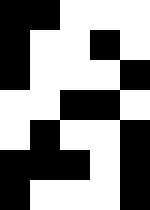[["black", "black", "white", "white", "white"], ["black", "white", "white", "black", "white"], ["black", "white", "white", "white", "black"], ["white", "white", "black", "black", "white"], ["white", "black", "white", "white", "black"], ["black", "black", "black", "white", "black"], ["black", "white", "white", "white", "black"]]